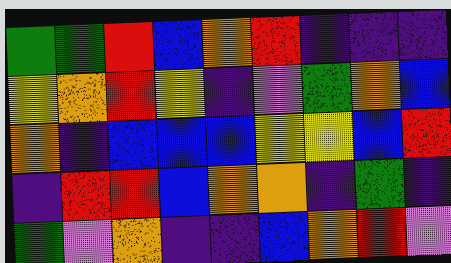[["green", "green", "red", "blue", "orange", "red", "indigo", "indigo", "indigo"], ["yellow", "orange", "red", "yellow", "indigo", "violet", "green", "orange", "blue"], ["orange", "indigo", "blue", "blue", "blue", "yellow", "yellow", "blue", "red"], ["indigo", "red", "red", "blue", "orange", "orange", "indigo", "green", "indigo"], ["green", "violet", "orange", "indigo", "indigo", "blue", "orange", "red", "violet"]]